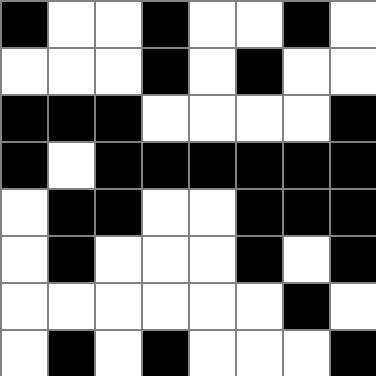[["black", "white", "white", "black", "white", "white", "black", "white"], ["white", "white", "white", "black", "white", "black", "white", "white"], ["black", "black", "black", "white", "white", "white", "white", "black"], ["black", "white", "black", "black", "black", "black", "black", "black"], ["white", "black", "black", "white", "white", "black", "black", "black"], ["white", "black", "white", "white", "white", "black", "white", "black"], ["white", "white", "white", "white", "white", "white", "black", "white"], ["white", "black", "white", "black", "white", "white", "white", "black"]]